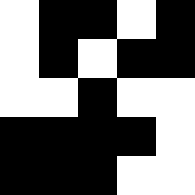[["white", "black", "black", "white", "black"], ["white", "black", "white", "black", "black"], ["white", "white", "black", "white", "white"], ["black", "black", "black", "black", "white"], ["black", "black", "black", "white", "white"]]